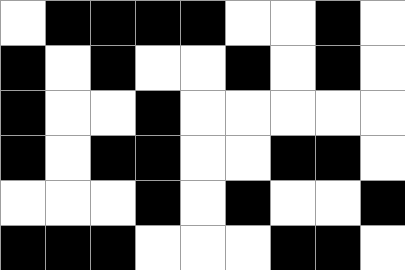[["white", "black", "black", "black", "black", "white", "white", "black", "white"], ["black", "white", "black", "white", "white", "black", "white", "black", "white"], ["black", "white", "white", "black", "white", "white", "white", "white", "white"], ["black", "white", "black", "black", "white", "white", "black", "black", "white"], ["white", "white", "white", "black", "white", "black", "white", "white", "black"], ["black", "black", "black", "white", "white", "white", "black", "black", "white"]]